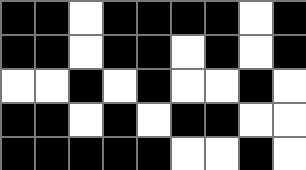[["black", "black", "white", "black", "black", "black", "black", "white", "black"], ["black", "black", "white", "black", "black", "white", "black", "white", "black"], ["white", "white", "black", "white", "black", "white", "white", "black", "white"], ["black", "black", "white", "black", "white", "black", "black", "white", "white"], ["black", "black", "black", "black", "black", "white", "white", "black", "white"]]